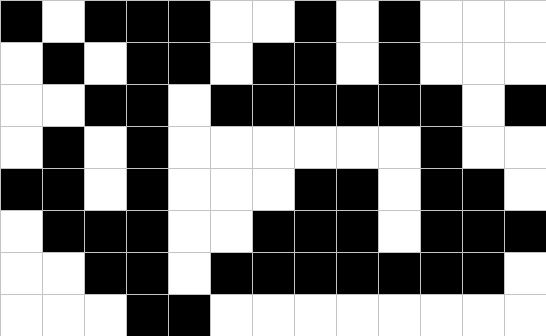[["black", "white", "black", "black", "black", "white", "white", "black", "white", "black", "white", "white", "white"], ["white", "black", "white", "black", "black", "white", "black", "black", "white", "black", "white", "white", "white"], ["white", "white", "black", "black", "white", "black", "black", "black", "black", "black", "black", "white", "black"], ["white", "black", "white", "black", "white", "white", "white", "white", "white", "white", "black", "white", "white"], ["black", "black", "white", "black", "white", "white", "white", "black", "black", "white", "black", "black", "white"], ["white", "black", "black", "black", "white", "white", "black", "black", "black", "white", "black", "black", "black"], ["white", "white", "black", "black", "white", "black", "black", "black", "black", "black", "black", "black", "white"], ["white", "white", "white", "black", "black", "white", "white", "white", "white", "white", "white", "white", "white"]]